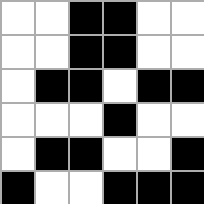[["white", "white", "black", "black", "white", "white"], ["white", "white", "black", "black", "white", "white"], ["white", "black", "black", "white", "black", "black"], ["white", "white", "white", "black", "white", "white"], ["white", "black", "black", "white", "white", "black"], ["black", "white", "white", "black", "black", "black"]]